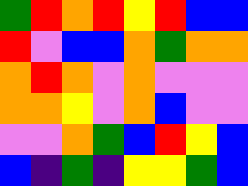[["green", "red", "orange", "red", "yellow", "red", "blue", "blue"], ["red", "violet", "blue", "blue", "orange", "green", "orange", "orange"], ["orange", "red", "orange", "violet", "orange", "violet", "violet", "violet"], ["orange", "orange", "yellow", "violet", "orange", "blue", "violet", "violet"], ["violet", "violet", "orange", "green", "blue", "red", "yellow", "blue"], ["blue", "indigo", "green", "indigo", "yellow", "yellow", "green", "blue"]]